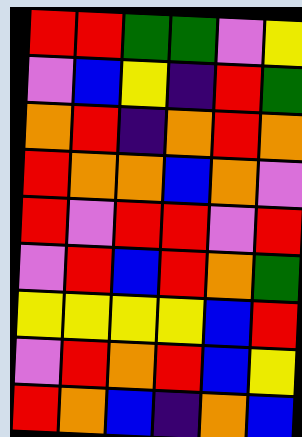[["red", "red", "green", "green", "violet", "yellow"], ["violet", "blue", "yellow", "indigo", "red", "green"], ["orange", "red", "indigo", "orange", "red", "orange"], ["red", "orange", "orange", "blue", "orange", "violet"], ["red", "violet", "red", "red", "violet", "red"], ["violet", "red", "blue", "red", "orange", "green"], ["yellow", "yellow", "yellow", "yellow", "blue", "red"], ["violet", "red", "orange", "red", "blue", "yellow"], ["red", "orange", "blue", "indigo", "orange", "blue"]]